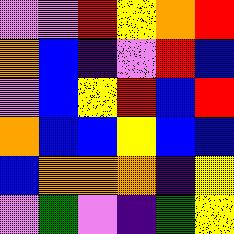[["violet", "violet", "red", "yellow", "orange", "red"], ["orange", "blue", "indigo", "violet", "red", "blue"], ["violet", "blue", "yellow", "red", "blue", "red"], ["orange", "blue", "blue", "yellow", "blue", "blue"], ["blue", "orange", "orange", "orange", "indigo", "yellow"], ["violet", "green", "violet", "indigo", "green", "yellow"]]